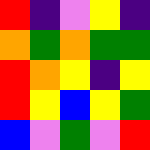[["red", "indigo", "violet", "yellow", "indigo"], ["orange", "green", "orange", "green", "green"], ["red", "orange", "yellow", "indigo", "yellow"], ["red", "yellow", "blue", "yellow", "green"], ["blue", "violet", "green", "violet", "red"]]